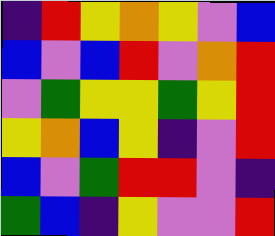[["indigo", "red", "yellow", "orange", "yellow", "violet", "blue"], ["blue", "violet", "blue", "red", "violet", "orange", "red"], ["violet", "green", "yellow", "yellow", "green", "yellow", "red"], ["yellow", "orange", "blue", "yellow", "indigo", "violet", "red"], ["blue", "violet", "green", "red", "red", "violet", "indigo"], ["green", "blue", "indigo", "yellow", "violet", "violet", "red"]]